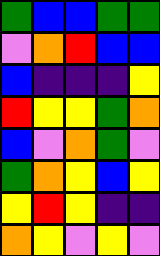[["green", "blue", "blue", "green", "green"], ["violet", "orange", "red", "blue", "blue"], ["blue", "indigo", "indigo", "indigo", "yellow"], ["red", "yellow", "yellow", "green", "orange"], ["blue", "violet", "orange", "green", "violet"], ["green", "orange", "yellow", "blue", "yellow"], ["yellow", "red", "yellow", "indigo", "indigo"], ["orange", "yellow", "violet", "yellow", "violet"]]